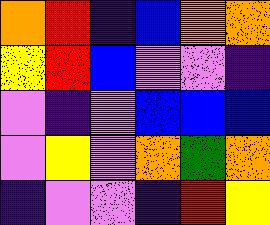[["orange", "red", "indigo", "blue", "orange", "orange"], ["yellow", "red", "blue", "violet", "violet", "indigo"], ["violet", "indigo", "violet", "blue", "blue", "blue"], ["violet", "yellow", "violet", "orange", "green", "orange"], ["indigo", "violet", "violet", "indigo", "red", "yellow"]]